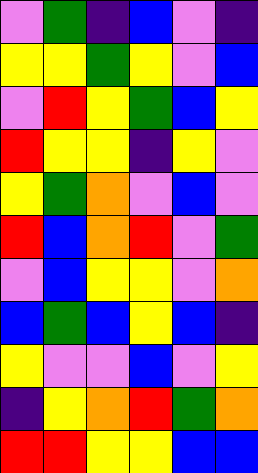[["violet", "green", "indigo", "blue", "violet", "indigo"], ["yellow", "yellow", "green", "yellow", "violet", "blue"], ["violet", "red", "yellow", "green", "blue", "yellow"], ["red", "yellow", "yellow", "indigo", "yellow", "violet"], ["yellow", "green", "orange", "violet", "blue", "violet"], ["red", "blue", "orange", "red", "violet", "green"], ["violet", "blue", "yellow", "yellow", "violet", "orange"], ["blue", "green", "blue", "yellow", "blue", "indigo"], ["yellow", "violet", "violet", "blue", "violet", "yellow"], ["indigo", "yellow", "orange", "red", "green", "orange"], ["red", "red", "yellow", "yellow", "blue", "blue"]]